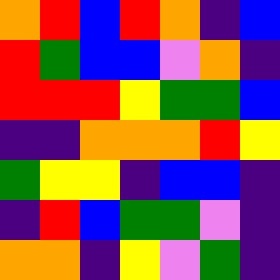[["orange", "red", "blue", "red", "orange", "indigo", "blue"], ["red", "green", "blue", "blue", "violet", "orange", "indigo"], ["red", "red", "red", "yellow", "green", "green", "blue"], ["indigo", "indigo", "orange", "orange", "orange", "red", "yellow"], ["green", "yellow", "yellow", "indigo", "blue", "blue", "indigo"], ["indigo", "red", "blue", "green", "green", "violet", "indigo"], ["orange", "orange", "indigo", "yellow", "violet", "green", "indigo"]]